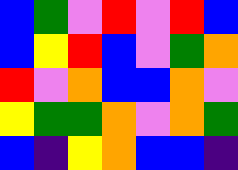[["blue", "green", "violet", "red", "violet", "red", "blue"], ["blue", "yellow", "red", "blue", "violet", "green", "orange"], ["red", "violet", "orange", "blue", "blue", "orange", "violet"], ["yellow", "green", "green", "orange", "violet", "orange", "green"], ["blue", "indigo", "yellow", "orange", "blue", "blue", "indigo"]]